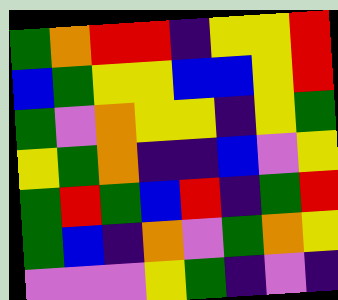[["green", "orange", "red", "red", "indigo", "yellow", "yellow", "red"], ["blue", "green", "yellow", "yellow", "blue", "blue", "yellow", "red"], ["green", "violet", "orange", "yellow", "yellow", "indigo", "yellow", "green"], ["yellow", "green", "orange", "indigo", "indigo", "blue", "violet", "yellow"], ["green", "red", "green", "blue", "red", "indigo", "green", "red"], ["green", "blue", "indigo", "orange", "violet", "green", "orange", "yellow"], ["violet", "violet", "violet", "yellow", "green", "indigo", "violet", "indigo"]]